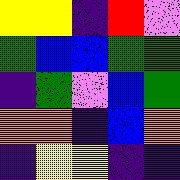[["yellow", "yellow", "indigo", "red", "violet"], ["green", "blue", "blue", "green", "green"], ["indigo", "green", "violet", "blue", "green"], ["orange", "orange", "indigo", "blue", "orange"], ["indigo", "yellow", "yellow", "indigo", "indigo"]]